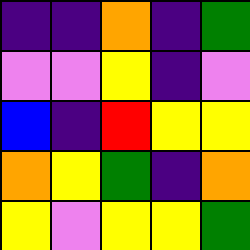[["indigo", "indigo", "orange", "indigo", "green"], ["violet", "violet", "yellow", "indigo", "violet"], ["blue", "indigo", "red", "yellow", "yellow"], ["orange", "yellow", "green", "indigo", "orange"], ["yellow", "violet", "yellow", "yellow", "green"]]